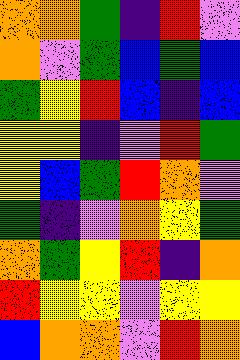[["orange", "orange", "green", "indigo", "red", "violet"], ["orange", "violet", "green", "blue", "green", "blue"], ["green", "yellow", "red", "blue", "indigo", "blue"], ["yellow", "yellow", "indigo", "violet", "red", "green"], ["yellow", "blue", "green", "red", "orange", "violet"], ["green", "indigo", "violet", "orange", "yellow", "green"], ["orange", "green", "yellow", "red", "indigo", "orange"], ["red", "yellow", "yellow", "violet", "yellow", "yellow"], ["blue", "orange", "orange", "violet", "red", "orange"]]